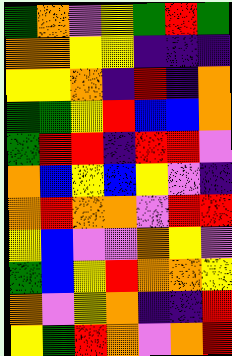[["green", "orange", "violet", "yellow", "green", "red", "green"], ["orange", "orange", "yellow", "yellow", "indigo", "indigo", "indigo"], ["yellow", "yellow", "orange", "indigo", "red", "indigo", "orange"], ["green", "green", "yellow", "red", "blue", "blue", "orange"], ["green", "red", "red", "indigo", "red", "red", "violet"], ["orange", "blue", "yellow", "blue", "yellow", "violet", "indigo"], ["orange", "red", "orange", "orange", "violet", "red", "red"], ["yellow", "blue", "violet", "violet", "orange", "yellow", "violet"], ["green", "blue", "yellow", "red", "orange", "orange", "yellow"], ["orange", "violet", "yellow", "orange", "indigo", "indigo", "red"], ["yellow", "green", "red", "orange", "violet", "orange", "red"]]